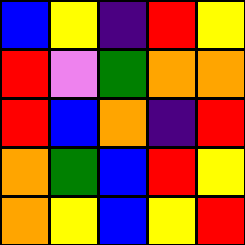[["blue", "yellow", "indigo", "red", "yellow"], ["red", "violet", "green", "orange", "orange"], ["red", "blue", "orange", "indigo", "red"], ["orange", "green", "blue", "red", "yellow"], ["orange", "yellow", "blue", "yellow", "red"]]